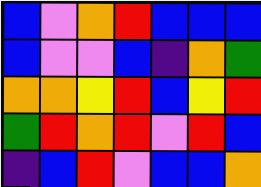[["blue", "violet", "orange", "red", "blue", "blue", "blue"], ["blue", "violet", "violet", "blue", "indigo", "orange", "green"], ["orange", "orange", "yellow", "red", "blue", "yellow", "red"], ["green", "red", "orange", "red", "violet", "red", "blue"], ["indigo", "blue", "red", "violet", "blue", "blue", "orange"]]